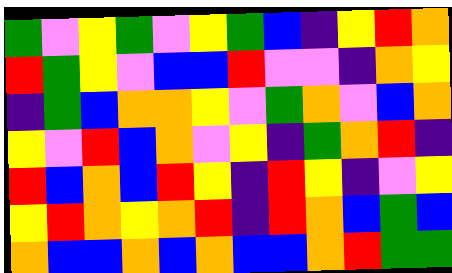[["green", "violet", "yellow", "green", "violet", "yellow", "green", "blue", "indigo", "yellow", "red", "orange"], ["red", "green", "yellow", "violet", "blue", "blue", "red", "violet", "violet", "indigo", "orange", "yellow"], ["indigo", "green", "blue", "orange", "orange", "yellow", "violet", "green", "orange", "violet", "blue", "orange"], ["yellow", "violet", "red", "blue", "orange", "violet", "yellow", "indigo", "green", "orange", "red", "indigo"], ["red", "blue", "orange", "blue", "red", "yellow", "indigo", "red", "yellow", "indigo", "violet", "yellow"], ["yellow", "red", "orange", "yellow", "orange", "red", "indigo", "red", "orange", "blue", "green", "blue"], ["orange", "blue", "blue", "orange", "blue", "orange", "blue", "blue", "orange", "red", "green", "green"]]